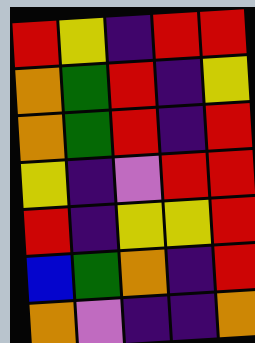[["red", "yellow", "indigo", "red", "red"], ["orange", "green", "red", "indigo", "yellow"], ["orange", "green", "red", "indigo", "red"], ["yellow", "indigo", "violet", "red", "red"], ["red", "indigo", "yellow", "yellow", "red"], ["blue", "green", "orange", "indigo", "red"], ["orange", "violet", "indigo", "indigo", "orange"]]